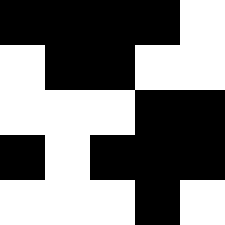[["black", "black", "black", "black", "white"], ["white", "black", "black", "white", "white"], ["white", "white", "white", "black", "black"], ["black", "white", "black", "black", "black"], ["white", "white", "white", "black", "white"]]